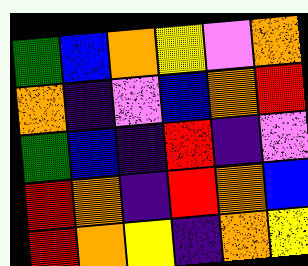[["green", "blue", "orange", "yellow", "violet", "orange"], ["orange", "indigo", "violet", "blue", "orange", "red"], ["green", "blue", "indigo", "red", "indigo", "violet"], ["red", "orange", "indigo", "red", "orange", "blue"], ["red", "orange", "yellow", "indigo", "orange", "yellow"]]